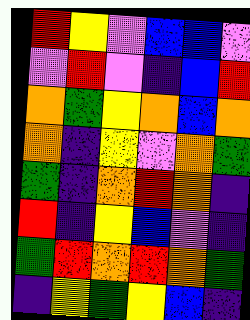[["red", "yellow", "violet", "blue", "blue", "violet"], ["violet", "red", "violet", "indigo", "blue", "red"], ["orange", "green", "yellow", "orange", "blue", "orange"], ["orange", "indigo", "yellow", "violet", "orange", "green"], ["green", "indigo", "orange", "red", "orange", "indigo"], ["red", "indigo", "yellow", "blue", "violet", "indigo"], ["green", "red", "orange", "red", "orange", "green"], ["indigo", "yellow", "green", "yellow", "blue", "indigo"]]